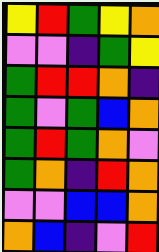[["yellow", "red", "green", "yellow", "orange"], ["violet", "violet", "indigo", "green", "yellow"], ["green", "red", "red", "orange", "indigo"], ["green", "violet", "green", "blue", "orange"], ["green", "red", "green", "orange", "violet"], ["green", "orange", "indigo", "red", "orange"], ["violet", "violet", "blue", "blue", "orange"], ["orange", "blue", "indigo", "violet", "red"]]